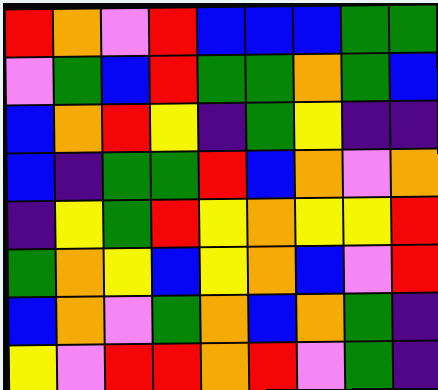[["red", "orange", "violet", "red", "blue", "blue", "blue", "green", "green"], ["violet", "green", "blue", "red", "green", "green", "orange", "green", "blue"], ["blue", "orange", "red", "yellow", "indigo", "green", "yellow", "indigo", "indigo"], ["blue", "indigo", "green", "green", "red", "blue", "orange", "violet", "orange"], ["indigo", "yellow", "green", "red", "yellow", "orange", "yellow", "yellow", "red"], ["green", "orange", "yellow", "blue", "yellow", "orange", "blue", "violet", "red"], ["blue", "orange", "violet", "green", "orange", "blue", "orange", "green", "indigo"], ["yellow", "violet", "red", "red", "orange", "red", "violet", "green", "indigo"]]